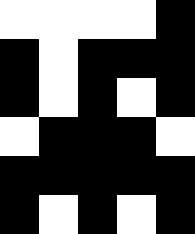[["white", "white", "white", "white", "black"], ["black", "white", "black", "black", "black"], ["black", "white", "black", "white", "black"], ["white", "black", "black", "black", "white"], ["black", "black", "black", "black", "black"], ["black", "white", "black", "white", "black"]]